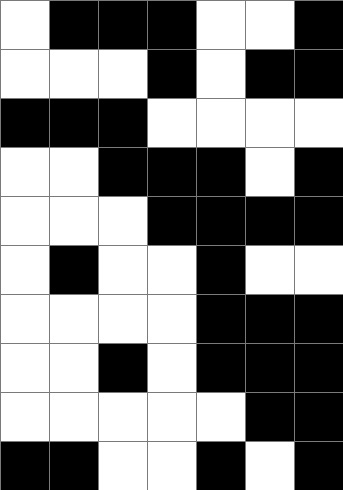[["white", "black", "black", "black", "white", "white", "black"], ["white", "white", "white", "black", "white", "black", "black"], ["black", "black", "black", "white", "white", "white", "white"], ["white", "white", "black", "black", "black", "white", "black"], ["white", "white", "white", "black", "black", "black", "black"], ["white", "black", "white", "white", "black", "white", "white"], ["white", "white", "white", "white", "black", "black", "black"], ["white", "white", "black", "white", "black", "black", "black"], ["white", "white", "white", "white", "white", "black", "black"], ["black", "black", "white", "white", "black", "white", "black"]]